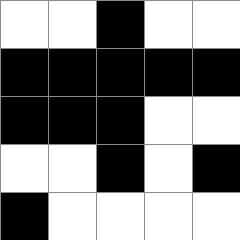[["white", "white", "black", "white", "white"], ["black", "black", "black", "black", "black"], ["black", "black", "black", "white", "white"], ["white", "white", "black", "white", "black"], ["black", "white", "white", "white", "white"]]